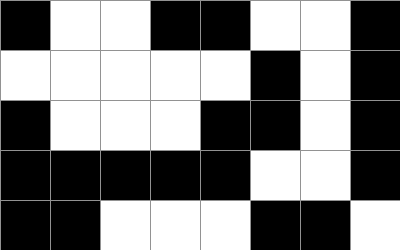[["black", "white", "white", "black", "black", "white", "white", "black"], ["white", "white", "white", "white", "white", "black", "white", "black"], ["black", "white", "white", "white", "black", "black", "white", "black"], ["black", "black", "black", "black", "black", "white", "white", "black"], ["black", "black", "white", "white", "white", "black", "black", "white"]]